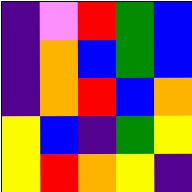[["indigo", "violet", "red", "green", "blue"], ["indigo", "orange", "blue", "green", "blue"], ["indigo", "orange", "red", "blue", "orange"], ["yellow", "blue", "indigo", "green", "yellow"], ["yellow", "red", "orange", "yellow", "indigo"]]